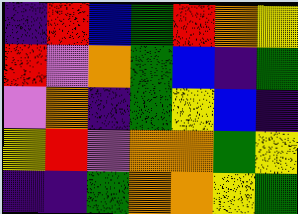[["indigo", "red", "blue", "green", "red", "orange", "yellow"], ["red", "violet", "orange", "green", "blue", "indigo", "green"], ["violet", "orange", "indigo", "green", "yellow", "blue", "indigo"], ["yellow", "red", "violet", "orange", "orange", "green", "yellow"], ["indigo", "indigo", "green", "orange", "orange", "yellow", "green"]]